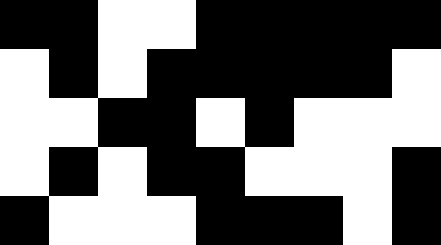[["black", "black", "white", "white", "black", "black", "black", "black", "black"], ["white", "black", "white", "black", "black", "black", "black", "black", "white"], ["white", "white", "black", "black", "white", "black", "white", "white", "white"], ["white", "black", "white", "black", "black", "white", "white", "white", "black"], ["black", "white", "white", "white", "black", "black", "black", "white", "black"]]